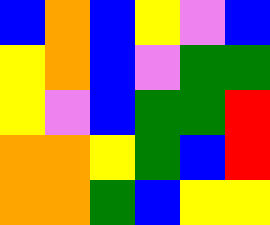[["blue", "orange", "blue", "yellow", "violet", "blue"], ["yellow", "orange", "blue", "violet", "green", "green"], ["yellow", "violet", "blue", "green", "green", "red"], ["orange", "orange", "yellow", "green", "blue", "red"], ["orange", "orange", "green", "blue", "yellow", "yellow"]]